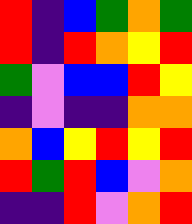[["red", "indigo", "blue", "green", "orange", "green"], ["red", "indigo", "red", "orange", "yellow", "red"], ["green", "violet", "blue", "blue", "red", "yellow"], ["indigo", "violet", "indigo", "indigo", "orange", "orange"], ["orange", "blue", "yellow", "red", "yellow", "red"], ["red", "green", "red", "blue", "violet", "orange"], ["indigo", "indigo", "red", "violet", "orange", "red"]]